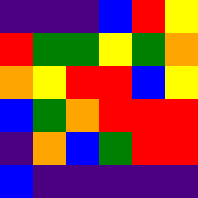[["indigo", "indigo", "indigo", "blue", "red", "yellow"], ["red", "green", "green", "yellow", "green", "orange"], ["orange", "yellow", "red", "red", "blue", "yellow"], ["blue", "green", "orange", "red", "red", "red"], ["indigo", "orange", "blue", "green", "red", "red"], ["blue", "indigo", "indigo", "indigo", "indigo", "indigo"]]